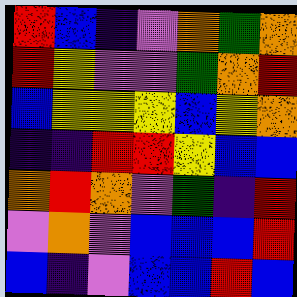[["red", "blue", "indigo", "violet", "orange", "green", "orange"], ["red", "yellow", "violet", "violet", "green", "orange", "red"], ["blue", "yellow", "yellow", "yellow", "blue", "yellow", "orange"], ["indigo", "indigo", "red", "red", "yellow", "blue", "blue"], ["orange", "red", "orange", "violet", "green", "indigo", "red"], ["violet", "orange", "violet", "blue", "blue", "blue", "red"], ["blue", "indigo", "violet", "blue", "blue", "red", "blue"]]